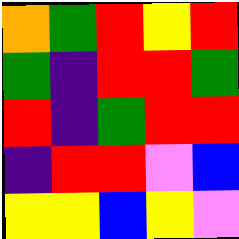[["orange", "green", "red", "yellow", "red"], ["green", "indigo", "red", "red", "green"], ["red", "indigo", "green", "red", "red"], ["indigo", "red", "red", "violet", "blue"], ["yellow", "yellow", "blue", "yellow", "violet"]]